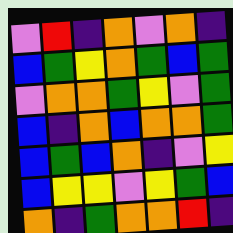[["violet", "red", "indigo", "orange", "violet", "orange", "indigo"], ["blue", "green", "yellow", "orange", "green", "blue", "green"], ["violet", "orange", "orange", "green", "yellow", "violet", "green"], ["blue", "indigo", "orange", "blue", "orange", "orange", "green"], ["blue", "green", "blue", "orange", "indigo", "violet", "yellow"], ["blue", "yellow", "yellow", "violet", "yellow", "green", "blue"], ["orange", "indigo", "green", "orange", "orange", "red", "indigo"]]